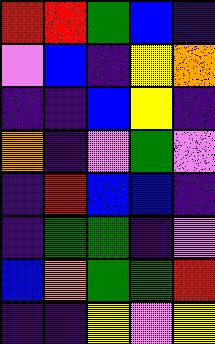[["red", "red", "green", "blue", "indigo"], ["violet", "blue", "indigo", "yellow", "orange"], ["indigo", "indigo", "blue", "yellow", "indigo"], ["orange", "indigo", "violet", "green", "violet"], ["indigo", "red", "blue", "blue", "indigo"], ["indigo", "green", "green", "indigo", "violet"], ["blue", "orange", "green", "green", "red"], ["indigo", "indigo", "yellow", "violet", "yellow"]]